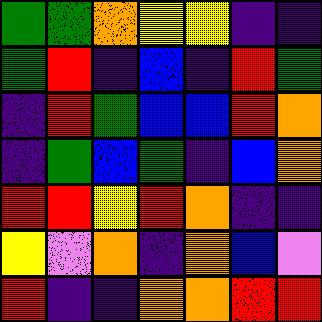[["green", "green", "orange", "yellow", "yellow", "indigo", "indigo"], ["green", "red", "indigo", "blue", "indigo", "red", "green"], ["indigo", "red", "green", "blue", "blue", "red", "orange"], ["indigo", "green", "blue", "green", "indigo", "blue", "orange"], ["red", "red", "yellow", "red", "orange", "indigo", "indigo"], ["yellow", "violet", "orange", "indigo", "orange", "blue", "violet"], ["red", "indigo", "indigo", "orange", "orange", "red", "red"]]